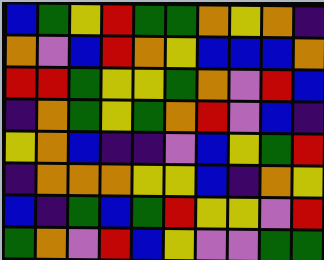[["blue", "green", "yellow", "red", "green", "green", "orange", "yellow", "orange", "indigo"], ["orange", "violet", "blue", "red", "orange", "yellow", "blue", "blue", "blue", "orange"], ["red", "red", "green", "yellow", "yellow", "green", "orange", "violet", "red", "blue"], ["indigo", "orange", "green", "yellow", "green", "orange", "red", "violet", "blue", "indigo"], ["yellow", "orange", "blue", "indigo", "indigo", "violet", "blue", "yellow", "green", "red"], ["indigo", "orange", "orange", "orange", "yellow", "yellow", "blue", "indigo", "orange", "yellow"], ["blue", "indigo", "green", "blue", "green", "red", "yellow", "yellow", "violet", "red"], ["green", "orange", "violet", "red", "blue", "yellow", "violet", "violet", "green", "green"]]